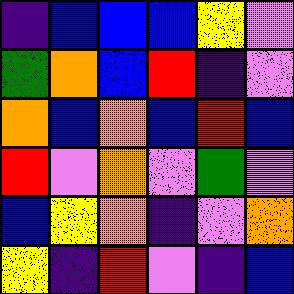[["indigo", "blue", "blue", "blue", "yellow", "violet"], ["green", "orange", "blue", "red", "indigo", "violet"], ["orange", "blue", "orange", "blue", "red", "blue"], ["red", "violet", "orange", "violet", "green", "violet"], ["blue", "yellow", "orange", "indigo", "violet", "orange"], ["yellow", "indigo", "red", "violet", "indigo", "blue"]]